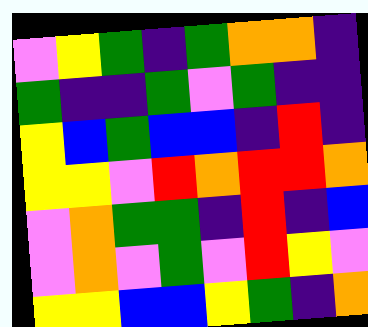[["violet", "yellow", "green", "indigo", "green", "orange", "orange", "indigo"], ["green", "indigo", "indigo", "green", "violet", "green", "indigo", "indigo"], ["yellow", "blue", "green", "blue", "blue", "indigo", "red", "indigo"], ["yellow", "yellow", "violet", "red", "orange", "red", "red", "orange"], ["violet", "orange", "green", "green", "indigo", "red", "indigo", "blue"], ["violet", "orange", "violet", "green", "violet", "red", "yellow", "violet"], ["yellow", "yellow", "blue", "blue", "yellow", "green", "indigo", "orange"]]